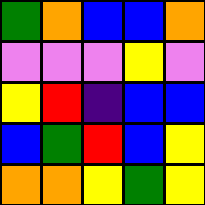[["green", "orange", "blue", "blue", "orange"], ["violet", "violet", "violet", "yellow", "violet"], ["yellow", "red", "indigo", "blue", "blue"], ["blue", "green", "red", "blue", "yellow"], ["orange", "orange", "yellow", "green", "yellow"]]